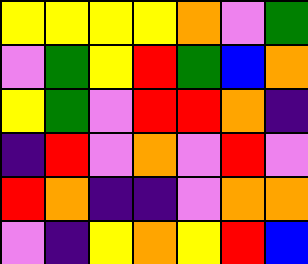[["yellow", "yellow", "yellow", "yellow", "orange", "violet", "green"], ["violet", "green", "yellow", "red", "green", "blue", "orange"], ["yellow", "green", "violet", "red", "red", "orange", "indigo"], ["indigo", "red", "violet", "orange", "violet", "red", "violet"], ["red", "orange", "indigo", "indigo", "violet", "orange", "orange"], ["violet", "indigo", "yellow", "orange", "yellow", "red", "blue"]]